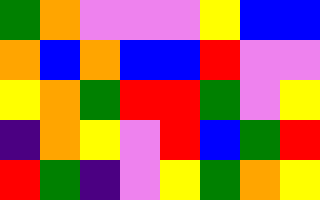[["green", "orange", "violet", "violet", "violet", "yellow", "blue", "blue"], ["orange", "blue", "orange", "blue", "blue", "red", "violet", "violet"], ["yellow", "orange", "green", "red", "red", "green", "violet", "yellow"], ["indigo", "orange", "yellow", "violet", "red", "blue", "green", "red"], ["red", "green", "indigo", "violet", "yellow", "green", "orange", "yellow"]]